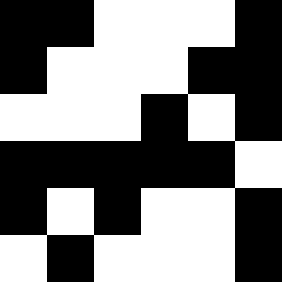[["black", "black", "white", "white", "white", "black"], ["black", "white", "white", "white", "black", "black"], ["white", "white", "white", "black", "white", "black"], ["black", "black", "black", "black", "black", "white"], ["black", "white", "black", "white", "white", "black"], ["white", "black", "white", "white", "white", "black"]]